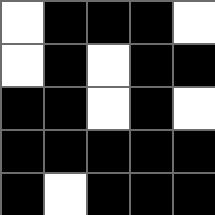[["white", "black", "black", "black", "white"], ["white", "black", "white", "black", "black"], ["black", "black", "white", "black", "white"], ["black", "black", "black", "black", "black"], ["black", "white", "black", "black", "black"]]